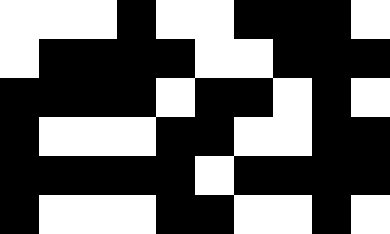[["white", "white", "white", "black", "white", "white", "black", "black", "black", "white"], ["white", "black", "black", "black", "black", "white", "white", "black", "black", "black"], ["black", "black", "black", "black", "white", "black", "black", "white", "black", "white"], ["black", "white", "white", "white", "black", "black", "white", "white", "black", "black"], ["black", "black", "black", "black", "black", "white", "black", "black", "black", "black"], ["black", "white", "white", "white", "black", "black", "white", "white", "black", "white"]]